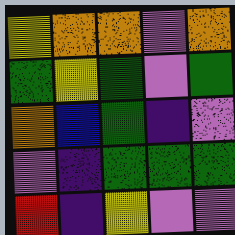[["yellow", "orange", "orange", "violet", "orange"], ["green", "yellow", "green", "violet", "green"], ["orange", "blue", "green", "indigo", "violet"], ["violet", "indigo", "green", "green", "green"], ["red", "indigo", "yellow", "violet", "violet"]]